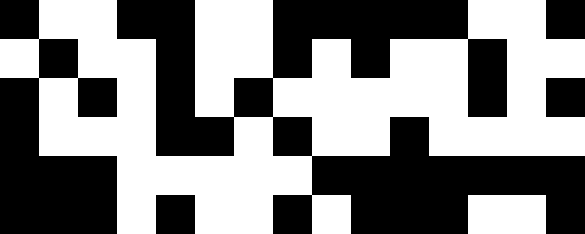[["black", "white", "white", "black", "black", "white", "white", "black", "black", "black", "black", "black", "white", "white", "black"], ["white", "black", "white", "white", "black", "white", "white", "black", "white", "black", "white", "white", "black", "white", "white"], ["black", "white", "black", "white", "black", "white", "black", "white", "white", "white", "white", "white", "black", "white", "black"], ["black", "white", "white", "white", "black", "black", "white", "black", "white", "white", "black", "white", "white", "white", "white"], ["black", "black", "black", "white", "white", "white", "white", "white", "black", "black", "black", "black", "black", "black", "black"], ["black", "black", "black", "white", "black", "white", "white", "black", "white", "black", "black", "black", "white", "white", "black"]]